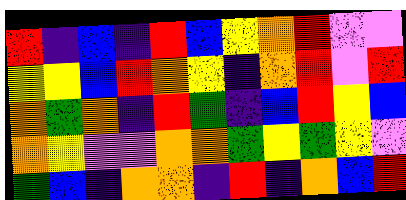[["red", "indigo", "blue", "indigo", "red", "blue", "yellow", "orange", "red", "violet", "violet"], ["yellow", "yellow", "blue", "red", "orange", "yellow", "indigo", "orange", "red", "violet", "red"], ["orange", "green", "orange", "indigo", "red", "green", "indigo", "blue", "red", "yellow", "blue"], ["orange", "yellow", "violet", "violet", "orange", "orange", "green", "yellow", "green", "yellow", "violet"], ["green", "blue", "indigo", "orange", "orange", "indigo", "red", "indigo", "orange", "blue", "red"]]